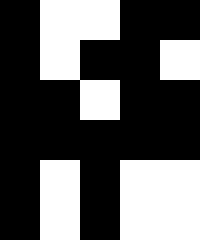[["black", "white", "white", "black", "black"], ["black", "white", "black", "black", "white"], ["black", "black", "white", "black", "black"], ["black", "black", "black", "black", "black"], ["black", "white", "black", "white", "white"], ["black", "white", "black", "white", "white"]]